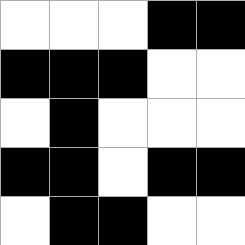[["white", "white", "white", "black", "black"], ["black", "black", "black", "white", "white"], ["white", "black", "white", "white", "white"], ["black", "black", "white", "black", "black"], ["white", "black", "black", "white", "white"]]